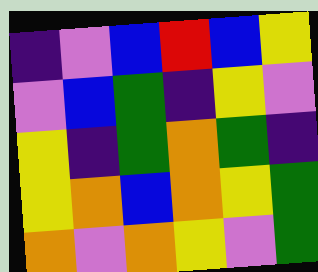[["indigo", "violet", "blue", "red", "blue", "yellow"], ["violet", "blue", "green", "indigo", "yellow", "violet"], ["yellow", "indigo", "green", "orange", "green", "indigo"], ["yellow", "orange", "blue", "orange", "yellow", "green"], ["orange", "violet", "orange", "yellow", "violet", "green"]]